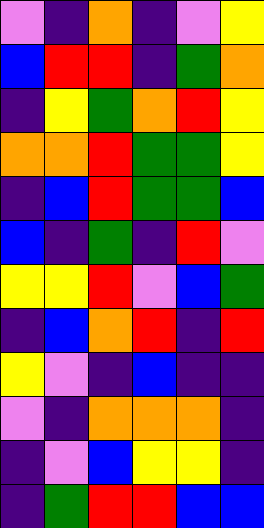[["violet", "indigo", "orange", "indigo", "violet", "yellow"], ["blue", "red", "red", "indigo", "green", "orange"], ["indigo", "yellow", "green", "orange", "red", "yellow"], ["orange", "orange", "red", "green", "green", "yellow"], ["indigo", "blue", "red", "green", "green", "blue"], ["blue", "indigo", "green", "indigo", "red", "violet"], ["yellow", "yellow", "red", "violet", "blue", "green"], ["indigo", "blue", "orange", "red", "indigo", "red"], ["yellow", "violet", "indigo", "blue", "indigo", "indigo"], ["violet", "indigo", "orange", "orange", "orange", "indigo"], ["indigo", "violet", "blue", "yellow", "yellow", "indigo"], ["indigo", "green", "red", "red", "blue", "blue"]]